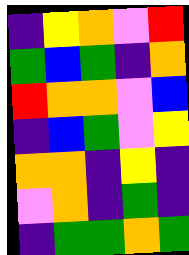[["indigo", "yellow", "orange", "violet", "red"], ["green", "blue", "green", "indigo", "orange"], ["red", "orange", "orange", "violet", "blue"], ["indigo", "blue", "green", "violet", "yellow"], ["orange", "orange", "indigo", "yellow", "indigo"], ["violet", "orange", "indigo", "green", "indigo"], ["indigo", "green", "green", "orange", "green"]]